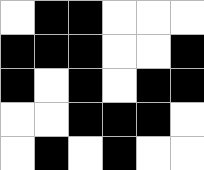[["white", "black", "black", "white", "white", "white"], ["black", "black", "black", "white", "white", "black"], ["black", "white", "black", "white", "black", "black"], ["white", "white", "black", "black", "black", "white"], ["white", "black", "white", "black", "white", "white"]]